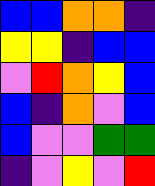[["blue", "blue", "orange", "orange", "indigo"], ["yellow", "yellow", "indigo", "blue", "blue"], ["violet", "red", "orange", "yellow", "blue"], ["blue", "indigo", "orange", "violet", "blue"], ["blue", "violet", "violet", "green", "green"], ["indigo", "violet", "yellow", "violet", "red"]]